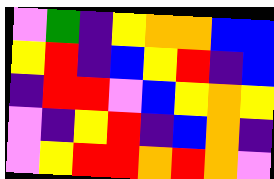[["violet", "green", "indigo", "yellow", "orange", "orange", "blue", "blue"], ["yellow", "red", "indigo", "blue", "yellow", "red", "indigo", "blue"], ["indigo", "red", "red", "violet", "blue", "yellow", "orange", "yellow"], ["violet", "indigo", "yellow", "red", "indigo", "blue", "orange", "indigo"], ["violet", "yellow", "red", "red", "orange", "red", "orange", "violet"]]